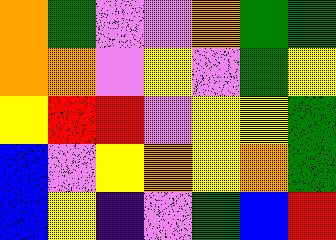[["orange", "green", "violet", "violet", "orange", "green", "green"], ["orange", "orange", "violet", "yellow", "violet", "green", "yellow"], ["yellow", "red", "red", "violet", "yellow", "yellow", "green"], ["blue", "violet", "yellow", "orange", "yellow", "orange", "green"], ["blue", "yellow", "indigo", "violet", "green", "blue", "red"]]